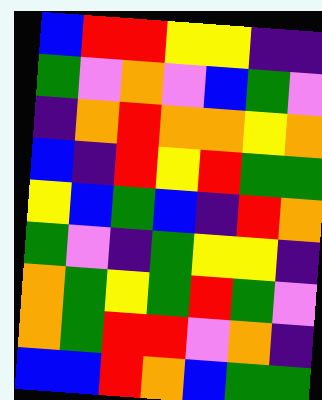[["blue", "red", "red", "yellow", "yellow", "indigo", "indigo"], ["green", "violet", "orange", "violet", "blue", "green", "violet"], ["indigo", "orange", "red", "orange", "orange", "yellow", "orange"], ["blue", "indigo", "red", "yellow", "red", "green", "green"], ["yellow", "blue", "green", "blue", "indigo", "red", "orange"], ["green", "violet", "indigo", "green", "yellow", "yellow", "indigo"], ["orange", "green", "yellow", "green", "red", "green", "violet"], ["orange", "green", "red", "red", "violet", "orange", "indigo"], ["blue", "blue", "red", "orange", "blue", "green", "green"]]